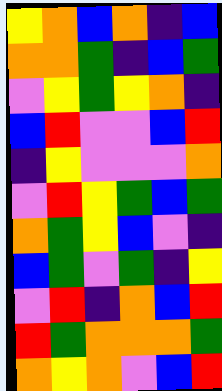[["yellow", "orange", "blue", "orange", "indigo", "blue"], ["orange", "orange", "green", "indigo", "blue", "green"], ["violet", "yellow", "green", "yellow", "orange", "indigo"], ["blue", "red", "violet", "violet", "blue", "red"], ["indigo", "yellow", "violet", "violet", "violet", "orange"], ["violet", "red", "yellow", "green", "blue", "green"], ["orange", "green", "yellow", "blue", "violet", "indigo"], ["blue", "green", "violet", "green", "indigo", "yellow"], ["violet", "red", "indigo", "orange", "blue", "red"], ["red", "green", "orange", "orange", "orange", "green"], ["orange", "yellow", "orange", "violet", "blue", "red"]]